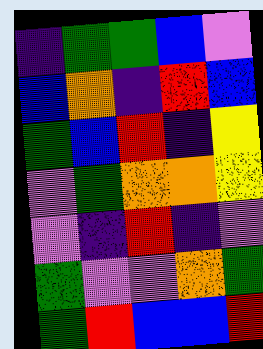[["indigo", "green", "green", "blue", "violet"], ["blue", "orange", "indigo", "red", "blue"], ["green", "blue", "red", "indigo", "yellow"], ["violet", "green", "orange", "orange", "yellow"], ["violet", "indigo", "red", "indigo", "violet"], ["green", "violet", "violet", "orange", "green"], ["green", "red", "blue", "blue", "red"]]